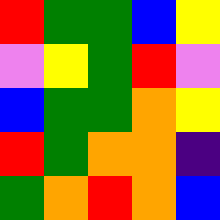[["red", "green", "green", "blue", "yellow"], ["violet", "yellow", "green", "red", "violet"], ["blue", "green", "green", "orange", "yellow"], ["red", "green", "orange", "orange", "indigo"], ["green", "orange", "red", "orange", "blue"]]